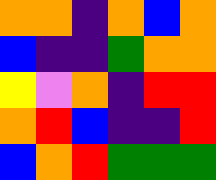[["orange", "orange", "indigo", "orange", "blue", "orange"], ["blue", "indigo", "indigo", "green", "orange", "orange"], ["yellow", "violet", "orange", "indigo", "red", "red"], ["orange", "red", "blue", "indigo", "indigo", "red"], ["blue", "orange", "red", "green", "green", "green"]]